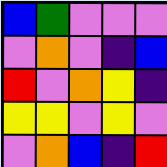[["blue", "green", "violet", "violet", "violet"], ["violet", "orange", "violet", "indigo", "blue"], ["red", "violet", "orange", "yellow", "indigo"], ["yellow", "yellow", "violet", "yellow", "violet"], ["violet", "orange", "blue", "indigo", "red"]]